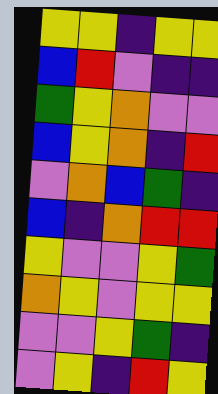[["yellow", "yellow", "indigo", "yellow", "yellow"], ["blue", "red", "violet", "indigo", "indigo"], ["green", "yellow", "orange", "violet", "violet"], ["blue", "yellow", "orange", "indigo", "red"], ["violet", "orange", "blue", "green", "indigo"], ["blue", "indigo", "orange", "red", "red"], ["yellow", "violet", "violet", "yellow", "green"], ["orange", "yellow", "violet", "yellow", "yellow"], ["violet", "violet", "yellow", "green", "indigo"], ["violet", "yellow", "indigo", "red", "yellow"]]